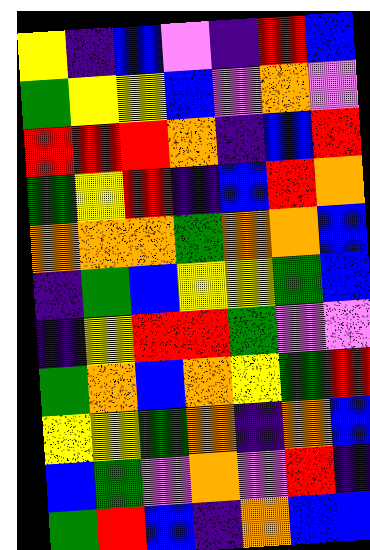[["yellow", "indigo", "blue", "violet", "indigo", "red", "blue"], ["green", "yellow", "yellow", "blue", "violet", "orange", "violet"], ["red", "red", "red", "orange", "indigo", "blue", "red"], ["green", "yellow", "red", "indigo", "blue", "red", "orange"], ["orange", "orange", "orange", "green", "orange", "orange", "blue"], ["indigo", "green", "blue", "yellow", "yellow", "green", "blue"], ["indigo", "yellow", "red", "red", "green", "violet", "violet"], ["green", "orange", "blue", "orange", "yellow", "green", "red"], ["yellow", "yellow", "green", "orange", "indigo", "orange", "blue"], ["blue", "green", "violet", "orange", "violet", "red", "indigo"], ["green", "red", "blue", "indigo", "orange", "blue", "blue"]]